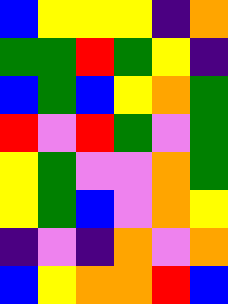[["blue", "yellow", "yellow", "yellow", "indigo", "orange"], ["green", "green", "red", "green", "yellow", "indigo"], ["blue", "green", "blue", "yellow", "orange", "green"], ["red", "violet", "red", "green", "violet", "green"], ["yellow", "green", "violet", "violet", "orange", "green"], ["yellow", "green", "blue", "violet", "orange", "yellow"], ["indigo", "violet", "indigo", "orange", "violet", "orange"], ["blue", "yellow", "orange", "orange", "red", "blue"]]